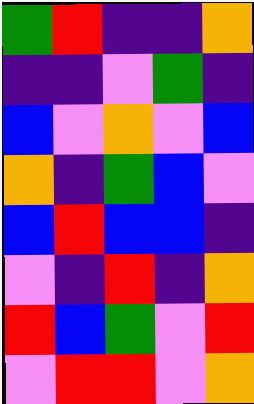[["green", "red", "indigo", "indigo", "orange"], ["indigo", "indigo", "violet", "green", "indigo"], ["blue", "violet", "orange", "violet", "blue"], ["orange", "indigo", "green", "blue", "violet"], ["blue", "red", "blue", "blue", "indigo"], ["violet", "indigo", "red", "indigo", "orange"], ["red", "blue", "green", "violet", "red"], ["violet", "red", "red", "violet", "orange"]]